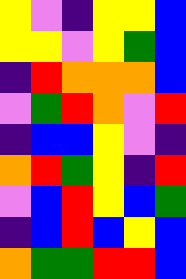[["yellow", "violet", "indigo", "yellow", "yellow", "blue"], ["yellow", "yellow", "violet", "yellow", "green", "blue"], ["indigo", "red", "orange", "orange", "orange", "blue"], ["violet", "green", "red", "orange", "violet", "red"], ["indigo", "blue", "blue", "yellow", "violet", "indigo"], ["orange", "red", "green", "yellow", "indigo", "red"], ["violet", "blue", "red", "yellow", "blue", "green"], ["indigo", "blue", "red", "blue", "yellow", "blue"], ["orange", "green", "green", "red", "red", "blue"]]